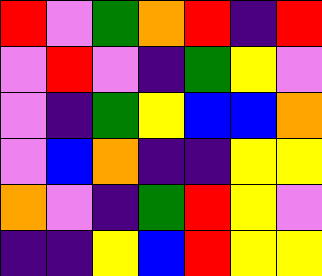[["red", "violet", "green", "orange", "red", "indigo", "red"], ["violet", "red", "violet", "indigo", "green", "yellow", "violet"], ["violet", "indigo", "green", "yellow", "blue", "blue", "orange"], ["violet", "blue", "orange", "indigo", "indigo", "yellow", "yellow"], ["orange", "violet", "indigo", "green", "red", "yellow", "violet"], ["indigo", "indigo", "yellow", "blue", "red", "yellow", "yellow"]]